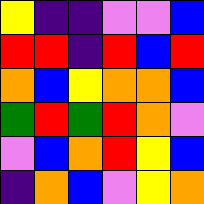[["yellow", "indigo", "indigo", "violet", "violet", "blue"], ["red", "red", "indigo", "red", "blue", "red"], ["orange", "blue", "yellow", "orange", "orange", "blue"], ["green", "red", "green", "red", "orange", "violet"], ["violet", "blue", "orange", "red", "yellow", "blue"], ["indigo", "orange", "blue", "violet", "yellow", "orange"]]